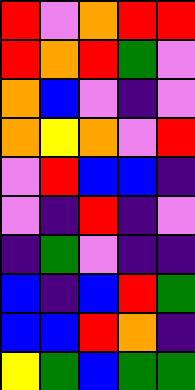[["red", "violet", "orange", "red", "red"], ["red", "orange", "red", "green", "violet"], ["orange", "blue", "violet", "indigo", "violet"], ["orange", "yellow", "orange", "violet", "red"], ["violet", "red", "blue", "blue", "indigo"], ["violet", "indigo", "red", "indigo", "violet"], ["indigo", "green", "violet", "indigo", "indigo"], ["blue", "indigo", "blue", "red", "green"], ["blue", "blue", "red", "orange", "indigo"], ["yellow", "green", "blue", "green", "green"]]